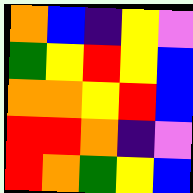[["orange", "blue", "indigo", "yellow", "violet"], ["green", "yellow", "red", "yellow", "blue"], ["orange", "orange", "yellow", "red", "blue"], ["red", "red", "orange", "indigo", "violet"], ["red", "orange", "green", "yellow", "blue"]]